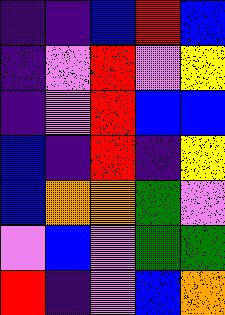[["indigo", "indigo", "blue", "red", "blue"], ["indigo", "violet", "red", "violet", "yellow"], ["indigo", "violet", "red", "blue", "blue"], ["blue", "indigo", "red", "indigo", "yellow"], ["blue", "orange", "orange", "green", "violet"], ["violet", "blue", "violet", "green", "green"], ["red", "indigo", "violet", "blue", "orange"]]